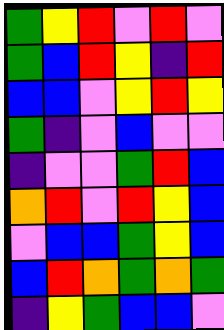[["green", "yellow", "red", "violet", "red", "violet"], ["green", "blue", "red", "yellow", "indigo", "red"], ["blue", "blue", "violet", "yellow", "red", "yellow"], ["green", "indigo", "violet", "blue", "violet", "violet"], ["indigo", "violet", "violet", "green", "red", "blue"], ["orange", "red", "violet", "red", "yellow", "blue"], ["violet", "blue", "blue", "green", "yellow", "blue"], ["blue", "red", "orange", "green", "orange", "green"], ["indigo", "yellow", "green", "blue", "blue", "violet"]]